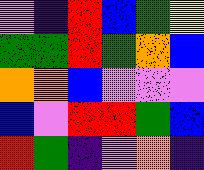[["violet", "indigo", "red", "blue", "green", "yellow"], ["green", "green", "red", "green", "orange", "blue"], ["orange", "orange", "blue", "violet", "violet", "violet"], ["blue", "violet", "red", "red", "green", "blue"], ["red", "green", "indigo", "violet", "orange", "indigo"]]